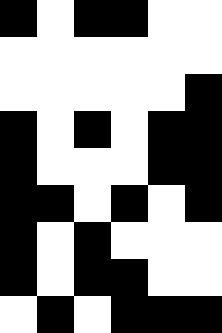[["black", "white", "black", "black", "white", "white"], ["white", "white", "white", "white", "white", "white"], ["white", "white", "white", "white", "white", "black"], ["black", "white", "black", "white", "black", "black"], ["black", "white", "white", "white", "black", "black"], ["black", "black", "white", "black", "white", "black"], ["black", "white", "black", "white", "white", "white"], ["black", "white", "black", "black", "white", "white"], ["white", "black", "white", "black", "black", "black"]]